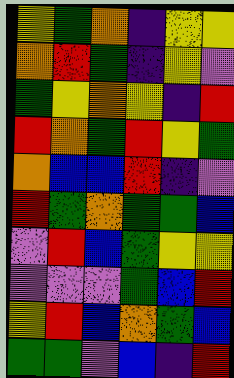[["yellow", "green", "orange", "indigo", "yellow", "yellow"], ["orange", "red", "green", "indigo", "yellow", "violet"], ["green", "yellow", "orange", "yellow", "indigo", "red"], ["red", "orange", "green", "red", "yellow", "green"], ["orange", "blue", "blue", "red", "indigo", "violet"], ["red", "green", "orange", "green", "green", "blue"], ["violet", "red", "blue", "green", "yellow", "yellow"], ["violet", "violet", "violet", "green", "blue", "red"], ["yellow", "red", "blue", "orange", "green", "blue"], ["green", "green", "violet", "blue", "indigo", "red"]]